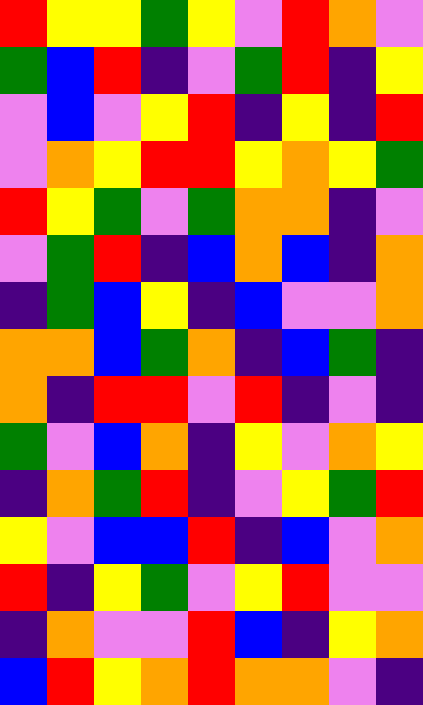[["red", "yellow", "yellow", "green", "yellow", "violet", "red", "orange", "violet"], ["green", "blue", "red", "indigo", "violet", "green", "red", "indigo", "yellow"], ["violet", "blue", "violet", "yellow", "red", "indigo", "yellow", "indigo", "red"], ["violet", "orange", "yellow", "red", "red", "yellow", "orange", "yellow", "green"], ["red", "yellow", "green", "violet", "green", "orange", "orange", "indigo", "violet"], ["violet", "green", "red", "indigo", "blue", "orange", "blue", "indigo", "orange"], ["indigo", "green", "blue", "yellow", "indigo", "blue", "violet", "violet", "orange"], ["orange", "orange", "blue", "green", "orange", "indigo", "blue", "green", "indigo"], ["orange", "indigo", "red", "red", "violet", "red", "indigo", "violet", "indigo"], ["green", "violet", "blue", "orange", "indigo", "yellow", "violet", "orange", "yellow"], ["indigo", "orange", "green", "red", "indigo", "violet", "yellow", "green", "red"], ["yellow", "violet", "blue", "blue", "red", "indigo", "blue", "violet", "orange"], ["red", "indigo", "yellow", "green", "violet", "yellow", "red", "violet", "violet"], ["indigo", "orange", "violet", "violet", "red", "blue", "indigo", "yellow", "orange"], ["blue", "red", "yellow", "orange", "red", "orange", "orange", "violet", "indigo"]]